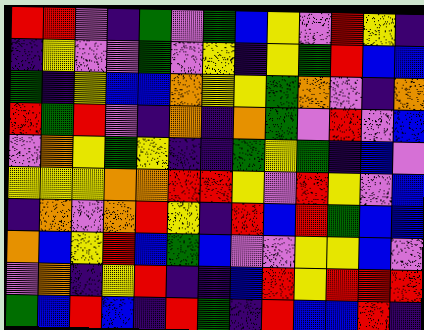[["red", "red", "violet", "indigo", "green", "violet", "green", "blue", "yellow", "violet", "red", "yellow", "indigo"], ["indigo", "yellow", "violet", "violet", "green", "violet", "yellow", "indigo", "yellow", "green", "red", "blue", "blue"], ["green", "indigo", "yellow", "blue", "blue", "orange", "yellow", "yellow", "green", "orange", "violet", "indigo", "orange"], ["red", "green", "red", "violet", "indigo", "orange", "indigo", "orange", "green", "violet", "red", "violet", "blue"], ["violet", "orange", "yellow", "green", "yellow", "indigo", "indigo", "green", "yellow", "green", "indigo", "blue", "violet"], ["yellow", "yellow", "yellow", "orange", "orange", "red", "red", "yellow", "violet", "red", "yellow", "violet", "blue"], ["indigo", "orange", "violet", "orange", "red", "yellow", "indigo", "red", "blue", "red", "green", "blue", "blue"], ["orange", "blue", "yellow", "red", "blue", "green", "blue", "violet", "violet", "yellow", "yellow", "blue", "violet"], ["violet", "orange", "indigo", "yellow", "red", "indigo", "indigo", "blue", "red", "yellow", "red", "red", "red"], ["green", "blue", "red", "blue", "indigo", "red", "green", "indigo", "red", "blue", "blue", "red", "indigo"]]